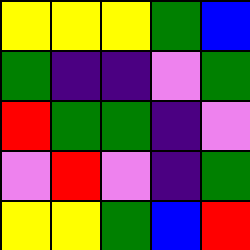[["yellow", "yellow", "yellow", "green", "blue"], ["green", "indigo", "indigo", "violet", "green"], ["red", "green", "green", "indigo", "violet"], ["violet", "red", "violet", "indigo", "green"], ["yellow", "yellow", "green", "blue", "red"]]